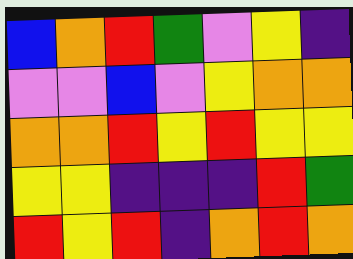[["blue", "orange", "red", "green", "violet", "yellow", "indigo"], ["violet", "violet", "blue", "violet", "yellow", "orange", "orange"], ["orange", "orange", "red", "yellow", "red", "yellow", "yellow"], ["yellow", "yellow", "indigo", "indigo", "indigo", "red", "green"], ["red", "yellow", "red", "indigo", "orange", "red", "orange"]]